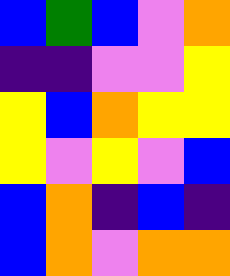[["blue", "green", "blue", "violet", "orange"], ["indigo", "indigo", "violet", "violet", "yellow"], ["yellow", "blue", "orange", "yellow", "yellow"], ["yellow", "violet", "yellow", "violet", "blue"], ["blue", "orange", "indigo", "blue", "indigo"], ["blue", "orange", "violet", "orange", "orange"]]